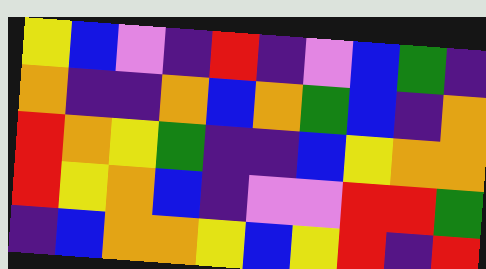[["yellow", "blue", "violet", "indigo", "red", "indigo", "violet", "blue", "green", "indigo"], ["orange", "indigo", "indigo", "orange", "blue", "orange", "green", "blue", "indigo", "orange"], ["red", "orange", "yellow", "green", "indigo", "indigo", "blue", "yellow", "orange", "orange"], ["red", "yellow", "orange", "blue", "indigo", "violet", "violet", "red", "red", "green"], ["indigo", "blue", "orange", "orange", "yellow", "blue", "yellow", "red", "indigo", "red"]]